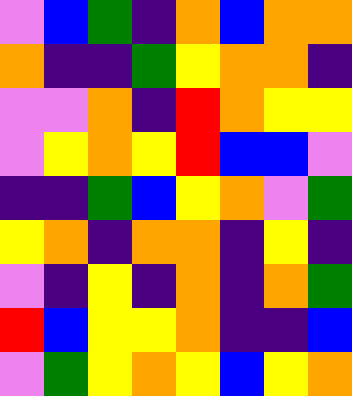[["violet", "blue", "green", "indigo", "orange", "blue", "orange", "orange"], ["orange", "indigo", "indigo", "green", "yellow", "orange", "orange", "indigo"], ["violet", "violet", "orange", "indigo", "red", "orange", "yellow", "yellow"], ["violet", "yellow", "orange", "yellow", "red", "blue", "blue", "violet"], ["indigo", "indigo", "green", "blue", "yellow", "orange", "violet", "green"], ["yellow", "orange", "indigo", "orange", "orange", "indigo", "yellow", "indigo"], ["violet", "indigo", "yellow", "indigo", "orange", "indigo", "orange", "green"], ["red", "blue", "yellow", "yellow", "orange", "indigo", "indigo", "blue"], ["violet", "green", "yellow", "orange", "yellow", "blue", "yellow", "orange"]]